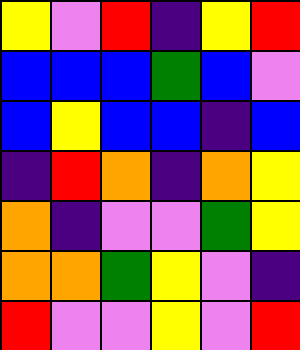[["yellow", "violet", "red", "indigo", "yellow", "red"], ["blue", "blue", "blue", "green", "blue", "violet"], ["blue", "yellow", "blue", "blue", "indigo", "blue"], ["indigo", "red", "orange", "indigo", "orange", "yellow"], ["orange", "indigo", "violet", "violet", "green", "yellow"], ["orange", "orange", "green", "yellow", "violet", "indigo"], ["red", "violet", "violet", "yellow", "violet", "red"]]